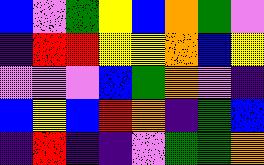[["blue", "violet", "green", "yellow", "blue", "orange", "green", "violet"], ["indigo", "red", "red", "yellow", "yellow", "orange", "blue", "yellow"], ["violet", "violet", "violet", "blue", "green", "orange", "violet", "indigo"], ["blue", "yellow", "blue", "red", "orange", "indigo", "green", "blue"], ["indigo", "red", "indigo", "indigo", "violet", "green", "green", "orange"]]